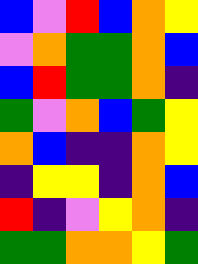[["blue", "violet", "red", "blue", "orange", "yellow"], ["violet", "orange", "green", "green", "orange", "blue"], ["blue", "red", "green", "green", "orange", "indigo"], ["green", "violet", "orange", "blue", "green", "yellow"], ["orange", "blue", "indigo", "indigo", "orange", "yellow"], ["indigo", "yellow", "yellow", "indigo", "orange", "blue"], ["red", "indigo", "violet", "yellow", "orange", "indigo"], ["green", "green", "orange", "orange", "yellow", "green"]]